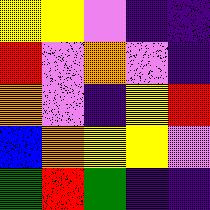[["yellow", "yellow", "violet", "indigo", "indigo"], ["red", "violet", "orange", "violet", "indigo"], ["orange", "violet", "indigo", "yellow", "red"], ["blue", "orange", "yellow", "yellow", "violet"], ["green", "red", "green", "indigo", "indigo"]]